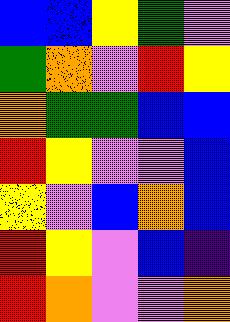[["blue", "blue", "yellow", "green", "violet"], ["green", "orange", "violet", "red", "yellow"], ["orange", "green", "green", "blue", "blue"], ["red", "yellow", "violet", "violet", "blue"], ["yellow", "violet", "blue", "orange", "blue"], ["red", "yellow", "violet", "blue", "indigo"], ["red", "orange", "violet", "violet", "orange"]]